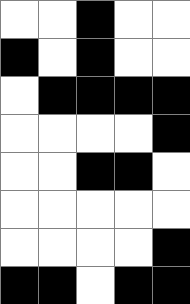[["white", "white", "black", "white", "white"], ["black", "white", "black", "white", "white"], ["white", "black", "black", "black", "black"], ["white", "white", "white", "white", "black"], ["white", "white", "black", "black", "white"], ["white", "white", "white", "white", "white"], ["white", "white", "white", "white", "black"], ["black", "black", "white", "black", "black"]]